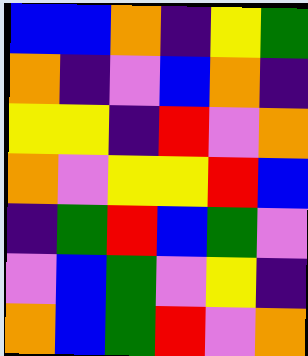[["blue", "blue", "orange", "indigo", "yellow", "green"], ["orange", "indigo", "violet", "blue", "orange", "indigo"], ["yellow", "yellow", "indigo", "red", "violet", "orange"], ["orange", "violet", "yellow", "yellow", "red", "blue"], ["indigo", "green", "red", "blue", "green", "violet"], ["violet", "blue", "green", "violet", "yellow", "indigo"], ["orange", "blue", "green", "red", "violet", "orange"]]